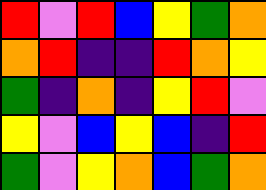[["red", "violet", "red", "blue", "yellow", "green", "orange"], ["orange", "red", "indigo", "indigo", "red", "orange", "yellow"], ["green", "indigo", "orange", "indigo", "yellow", "red", "violet"], ["yellow", "violet", "blue", "yellow", "blue", "indigo", "red"], ["green", "violet", "yellow", "orange", "blue", "green", "orange"]]